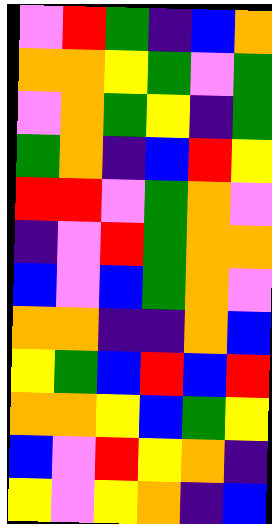[["violet", "red", "green", "indigo", "blue", "orange"], ["orange", "orange", "yellow", "green", "violet", "green"], ["violet", "orange", "green", "yellow", "indigo", "green"], ["green", "orange", "indigo", "blue", "red", "yellow"], ["red", "red", "violet", "green", "orange", "violet"], ["indigo", "violet", "red", "green", "orange", "orange"], ["blue", "violet", "blue", "green", "orange", "violet"], ["orange", "orange", "indigo", "indigo", "orange", "blue"], ["yellow", "green", "blue", "red", "blue", "red"], ["orange", "orange", "yellow", "blue", "green", "yellow"], ["blue", "violet", "red", "yellow", "orange", "indigo"], ["yellow", "violet", "yellow", "orange", "indigo", "blue"]]